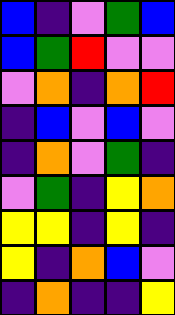[["blue", "indigo", "violet", "green", "blue"], ["blue", "green", "red", "violet", "violet"], ["violet", "orange", "indigo", "orange", "red"], ["indigo", "blue", "violet", "blue", "violet"], ["indigo", "orange", "violet", "green", "indigo"], ["violet", "green", "indigo", "yellow", "orange"], ["yellow", "yellow", "indigo", "yellow", "indigo"], ["yellow", "indigo", "orange", "blue", "violet"], ["indigo", "orange", "indigo", "indigo", "yellow"]]